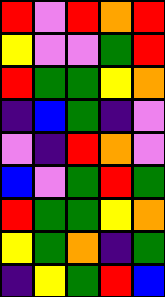[["red", "violet", "red", "orange", "red"], ["yellow", "violet", "violet", "green", "red"], ["red", "green", "green", "yellow", "orange"], ["indigo", "blue", "green", "indigo", "violet"], ["violet", "indigo", "red", "orange", "violet"], ["blue", "violet", "green", "red", "green"], ["red", "green", "green", "yellow", "orange"], ["yellow", "green", "orange", "indigo", "green"], ["indigo", "yellow", "green", "red", "blue"]]